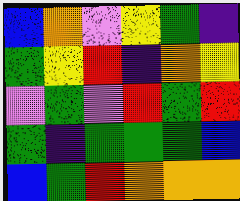[["blue", "orange", "violet", "yellow", "green", "indigo"], ["green", "yellow", "red", "indigo", "orange", "yellow"], ["violet", "green", "violet", "red", "green", "red"], ["green", "indigo", "green", "green", "green", "blue"], ["blue", "green", "red", "orange", "orange", "orange"]]